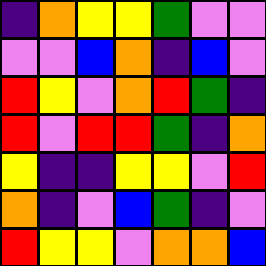[["indigo", "orange", "yellow", "yellow", "green", "violet", "violet"], ["violet", "violet", "blue", "orange", "indigo", "blue", "violet"], ["red", "yellow", "violet", "orange", "red", "green", "indigo"], ["red", "violet", "red", "red", "green", "indigo", "orange"], ["yellow", "indigo", "indigo", "yellow", "yellow", "violet", "red"], ["orange", "indigo", "violet", "blue", "green", "indigo", "violet"], ["red", "yellow", "yellow", "violet", "orange", "orange", "blue"]]